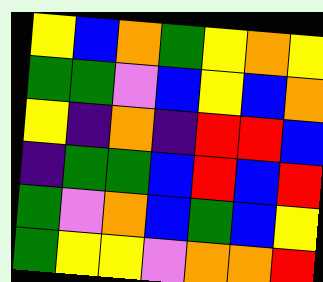[["yellow", "blue", "orange", "green", "yellow", "orange", "yellow"], ["green", "green", "violet", "blue", "yellow", "blue", "orange"], ["yellow", "indigo", "orange", "indigo", "red", "red", "blue"], ["indigo", "green", "green", "blue", "red", "blue", "red"], ["green", "violet", "orange", "blue", "green", "blue", "yellow"], ["green", "yellow", "yellow", "violet", "orange", "orange", "red"]]